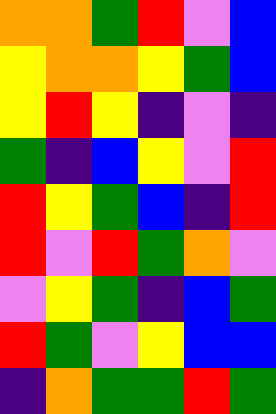[["orange", "orange", "green", "red", "violet", "blue"], ["yellow", "orange", "orange", "yellow", "green", "blue"], ["yellow", "red", "yellow", "indigo", "violet", "indigo"], ["green", "indigo", "blue", "yellow", "violet", "red"], ["red", "yellow", "green", "blue", "indigo", "red"], ["red", "violet", "red", "green", "orange", "violet"], ["violet", "yellow", "green", "indigo", "blue", "green"], ["red", "green", "violet", "yellow", "blue", "blue"], ["indigo", "orange", "green", "green", "red", "green"]]